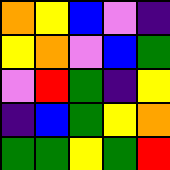[["orange", "yellow", "blue", "violet", "indigo"], ["yellow", "orange", "violet", "blue", "green"], ["violet", "red", "green", "indigo", "yellow"], ["indigo", "blue", "green", "yellow", "orange"], ["green", "green", "yellow", "green", "red"]]